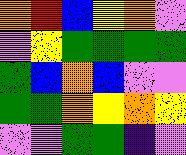[["orange", "red", "blue", "yellow", "orange", "violet"], ["violet", "yellow", "green", "green", "green", "green"], ["green", "blue", "orange", "blue", "violet", "violet"], ["green", "green", "orange", "yellow", "orange", "yellow"], ["violet", "violet", "green", "green", "indigo", "violet"]]